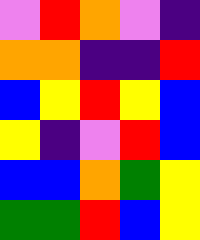[["violet", "red", "orange", "violet", "indigo"], ["orange", "orange", "indigo", "indigo", "red"], ["blue", "yellow", "red", "yellow", "blue"], ["yellow", "indigo", "violet", "red", "blue"], ["blue", "blue", "orange", "green", "yellow"], ["green", "green", "red", "blue", "yellow"]]